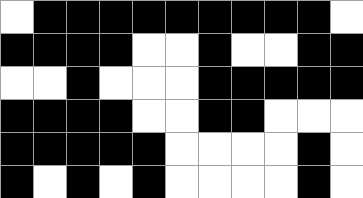[["white", "black", "black", "black", "black", "black", "black", "black", "black", "black", "white"], ["black", "black", "black", "black", "white", "white", "black", "white", "white", "black", "black"], ["white", "white", "black", "white", "white", "white", "black", "black", "black", "black", "black"], ["black", "black", "black", "black", "white", "white", "black", "black", "white", "white", "white"], ["black", "black", "black", "black", "black", "white", "white", "white", "white", "black", "white"], ["black", "white", "black", "white", "black", "white", "white", "white", "white", "black", "white"]]